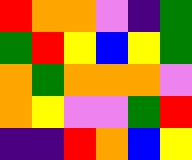[["red", "orange", "orange", "violet", "indigo", "green"], ["green", "red", "yellow", "blue", "yellow", "green"], ["orange", "green", "orange", "orange", "orange", "violet"], ["orange", "yellow", "violet", "violet", "green", "red"], ["indigo", "indigo", "red", "orange", "blue", "yellow"]]